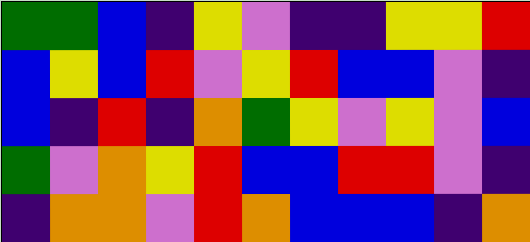[["green", "green", "blue", "indigo", "yellow", "violet", "indigo", "indigo", "yellow", "yellow", "red"], ["blue", "yellow", "blue", "red", "violet", "yellow", "red", "blue", "blue", "violet", "indigo"], ["blue", "indigo", "red", "indigo", "orange", "green", "yellow", "violet", "yellow", "violet", "blue"], ["green", "violet", "orange", "yellow", "red", "blue", "blue", "red", "red", "violet", "indigo"], ["indigo", "orange", "orange", "violet", "red", "orange", "blue", "blue", "blue", "indigo", "orange"]]